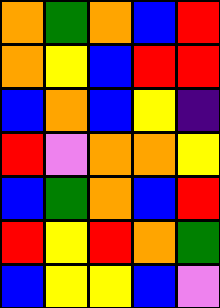[["orange", "green", "orange", "blue", "red"], ["orange", "yellow", "blue", "red", "red"], ["blue", "orange", "blue", "yellow", "indigo"], ["red", "violet", "orange", "orange", "yellow"], ["blue", "green", "orange", "blue", "red"], ["red", "yellow", "red", "orange", "green"], ["blue", "yellow", "yellow", "blue", "violet"]]